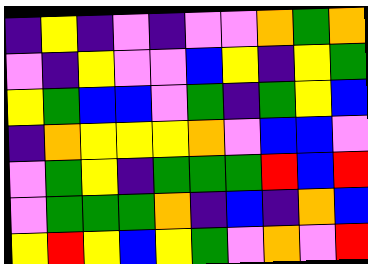[["indigo", "yellow", "indigo", "violet", "indigo", "violet", "violet", "orange", "green", "orange"], ["violet", "indigo", "yellow", "violet", "violet", "blue", "yellow", "indigo", "yellow", "green"], ["yellow", "green", "blue", "blue", "violet", "green", "indigo", "green", "yellow", "blue"], ["indigo", "orange", "yellow", "yellow", "yellow", "orange", "violet", "blue", "blue", "violet"], ["violet", "green", "yellow", "indigo", "green", "green", "green", "red", "blue", "red"], ["violet", "green", "green", "green", "orange", "indigo", "blue", "indigo", "orange", "blue"], ["yellow", "red", "yellow", "blue", "yellow", "green", "violet", "orange", "violet", "red"]]